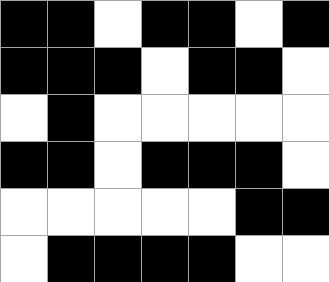[["black", "black", "white", "black", "black", "white", "black"], ["black", "black", "black", "white", "black", "black", "white"], ["white", "black", "white", "white", "white", "white", "white"], ["black", "black", "white", "black", "black", "black", "white"], ["white", "white", "white", "white", "white", "black", "black"], ["white", "black", "black", "black", "black", "white", "white"]]